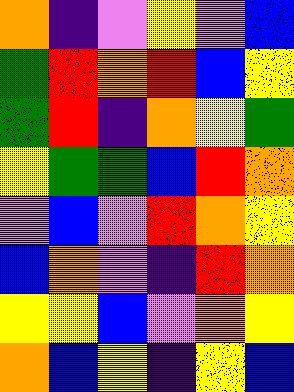[["orange", "indigo", "violet", "yellow", "violet", "blue"], ["green", "red", "orange", "red", "blue", "yellow"], ["green", "red", "indigo", "orange", "yellow", "green"], ["yellow", "green", "green", "blue", "red", "orange"], ["violet", "blue", "violet", "red", "orange", "yellow"], ["blue", "orange", "violet", "indigo", "red", "orange"], ["yellow", "yellow", "blue", "violet", "orange", "yellow"], ["orange", "blue", "yellow", "indigo", "yellow", "blue"]]